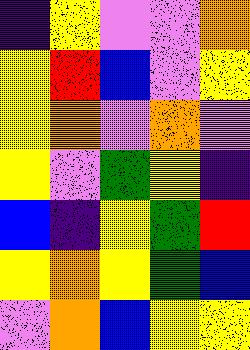[["indigo", "yellow", "violet", "violet", "orange"], ["yellow", "red", "blue", "violet", "yellow"], ["yellow", "orange", "violet", "orange", "violet"], ["yellow", "violet", "green", "yellow", "indigo"], ["blue", "indigo", "yellow", "green", "red"], ["yellow", "orange", "yellow", "green", "blue"], ["violet", "orange", "blue", "yellow", "yellow"]]